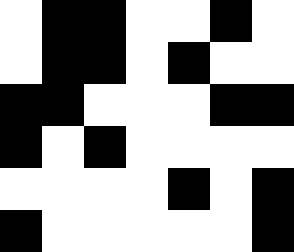[["white", "black", "black", "white", "white", "black", "white"], ["white", "black", "black", "white", "black", "white", "white"], ["black", "black", "white", "white", "white", "black", "black"], ["black", "white", "black", "white", "white", "white", "white"], ["white", "white", "white", "white", "black", "white", "black"], ["black", "white", "white", "white", "white", "white", "black"]]